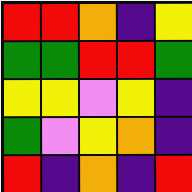[["red", "red", "orange", "indigo", "yellow"], ["green", "green", "red", "red", "green"], ["yellow", "yellow", "violet", "yellow", "indigo"], ["green", "violet", "yellow", "orange", "indigo"], ["red", "indigo", "orange", "indigo", "red"]]